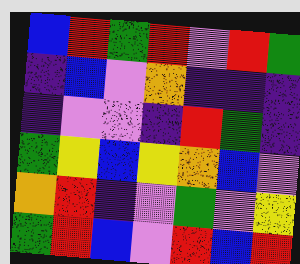[["blue", "red", "green", "red", "violet", "red", "green"], ["indigo", "blue", "violet", "orange", "indigo", "indigo", "indigo"], ["indigo", "violet", "violet", "indigo", "red", "green", "indigo"], ["green", "yellow", "blue", "yellow", "orange", "blue", "violet"], ["orange", "red", "indigo", "violet", "green", "violet", "yellow"], ["green", "red", "blue", "violet", "red", "blue", "red"]]